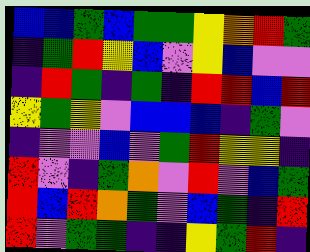[["blue", "blue", "green", "blue", "green", "green", "yellow", "orange", "red", "green"], ["indigo", "green", "red", "yellow", "blue", "violet", "yellow", "blue", "violet", "violet"], ["indigo", "red", "green", "indigo", "green", "indigo", "red", "red", "blue", "red"], ["yellow", "green", "yellow", "violet", "blue", "blue", "blue", "indigo", "green", "violet"], ["indigo", "violet", "violet", "blue", "violet", "green", "red", "yellow", "yellow", "indigo"], ["red", "violet", "indigo", "green", "orange", "violet", "red", "violet", "blue", "green"], ["red", "blue", "red", "orange", "green", "violet", "blue", "green", "indigo", "red"], ["red", "violet", "green", "green", "indigo", "indigo", "yellow", "green", "red", "indigo"]]